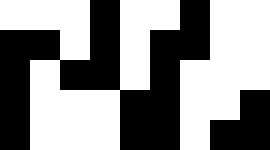[["white", "white", "white", "black", "white", "white", "black", "white", "white"], ["black", "black", "white", "black", "white", "black", "black", "white", "white"], ["black", "white", "black", "black", "white", "black", "white", "white", "white"], ["black", "white", "white", "white", "black", "black", "white", "white", "black"], ["black", "white", "white", "white", "black", "black", "white", "black", "black"]]